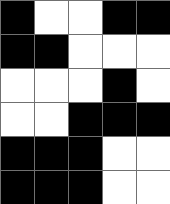[["black", "white", "white", "black", "black"], ["black", "black", "white", "white", "white"], ["white", "white", "white", "black", "white"], ["white", "white", "black", "black", "black"], ["black", "black", "black", "white", "white"], ["black", "black", "black", "white", "white"]]